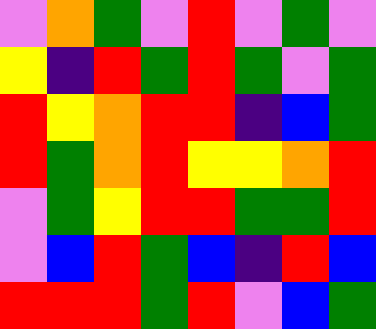[["violet", "orange", "green", "violet", "red", "violet", "green", "violet"], ["yellow", "indigo", "red", "green", "red", "green", "violet", "green"], ["red", "yellow", "orange", "red", "red", "indigo", "blue", "green"], ["red", "green", "orange", "red", "yellow", "yellow", "orange", "red"], ["violet", "green", "yellow", "red", "red", "green", "green", "red"], ["violet", "blue", "red", "green", "blue", "indigo", "red", "blue"], ["red", "red", "red", "green", "red", "violet", "blue", "green"]]